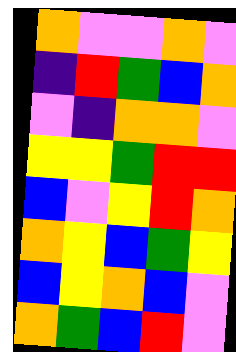[["orange", "violet", "violet", "orange", "violet"], ["indigo", "red", "green", "blue", "orange"], ["violet", "indigo", "orange", "orange", "violet"], ["yellow", "yellow", "green", "red", "red"], ["blue", "violet", "yellow", "red", "orange"], ["orange", "yellow", "blue", "green", "yellow"], ["blue", "yellow", "orange", "blue", "violet"], ["orange", "green", "blue", "red", "violet"]]